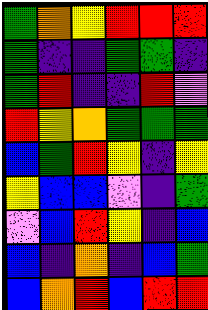[["green", "orange", "yellow", "red", "red", "red"], ["green", "indigo", "indigo", "green", "green", "indigo"], ["green", "red", "indigo", "indigo", "red", "violet"], ["red", "yellow", "orange", "green", "green", "green"], ["blue", "green", "red", "yellow", "indigo", "yellow"], ["yellow", "blue", "blue", "violet", "indigo", "green"], ["violet", "blue", "red", "yellow", "indigo", "blue"], ["blue", "indigo", "orange", "indigo", "blue", "green"], ["blue", "orange", "red", "blue", "red", "red"]]